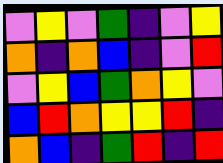[["violet", "yellow", "violet", "green", "indigo", "violet", "yellow"], ["orange", "indigo", "orange", "blue", "indigo", "violet", "red"], ["violet", "yellow", "blue", "green", "orange", "yellow", "violet"], ["blue", "red", "orange", "yellow", "yellow", "red", "indigo"], ["orange", "blue", "indigo", "green", "red", "indigo", "red"]]